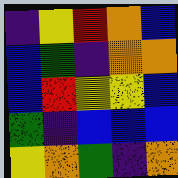[["indigo", "yellow", "red", "orange", "blue"], ["blue", "green", "indigo", "orange", "orange"], ["blue", "red", "yellow", "yellow", "blue"], ["green", "indigo", "blue", "blue", "blue"], ["yellow", "orange", "green", "indigo", "orange"]]